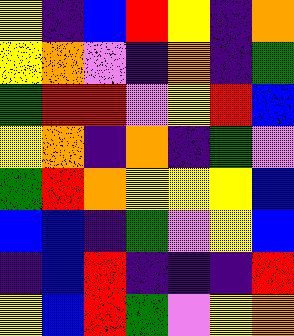[["yellow", "indigo", "blue", "red", "yellow", "indigo", "orange"], ["yellow", "orange", "violet", "indigo", "orange", "indigo", "green"], ["green", "red", "red", "violet", "yellow", "red", "blue"], ["yellow", "orange", "indigo", "orange", "indigo", "green", "violet"], ["green", "red", "orange", "yellow", "yellow", "yellow", "blue"], ["blue", "blue", "indigo", "green", "violet", "yellow", "blue"], ["indigo", "blue", "red", "indigo", "indigo", "indigo", "red"], ["yellow", "blue", "red", "green", "violet", "yellow", "orange"]]